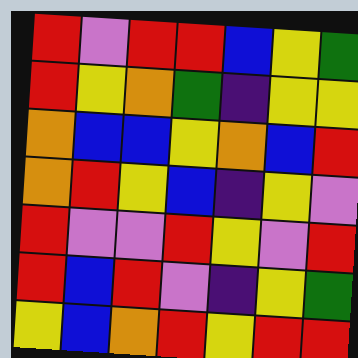[["red", "violet", "red", "red", "blue", "yellow", "green"], ["red", "yellow", "orange", "green", "indigo", "yellow", "yellow"], ["orange", "blue", "blue", "yellow", "orange", "blue", "red"], ["orange", "red", "yellow", "blue", "indigo", "yellow", "violet"], ["red", "violet", "violet", "red", "yellow", "violet", "red"], ["red", "blue", "red", "violet", "indigo", "yellow", "green"], ["yellow", "blue", "orange", "red", "yellow", "red", "red"]]